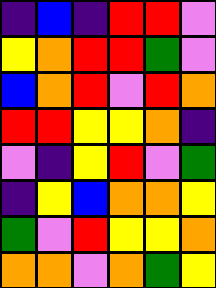[["indigo", "blue", "indigo", "red", "red", "violet"], ["yellow", "orange", "red", "red", "green", "violet"], ["blue", "orange", "red", "violet", "red", "orange"], ["red", "red", "yellow", "yellow", "orange", "indigo"], ["violet", "indigo", "yellow", "red", "violet", "green"], ["indigo", "yellow", "blue", "orange", "orange", "yellow"], ["green", "violet", "red", "yellow", "yellow", "orange"], ["orange", "orange", "violet", "orange", "green", "yellow"]]